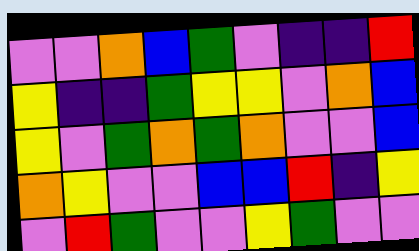[["violet", "violet", "orange", "blue", "green", "violet", "indigo", "indigo", "red"], ["yellow", "indigo", "indigo", "green", "yellow", "yellow", "violet", "orange", "blue"], ["yellow", "violet", "green", "orange", "green", "orange", "violet", "violet", "blue"], ["orange", "yellow", "violet", "violet", "blue", "blue", "red", "indigo", "yellow"], ["violet", "red", "green", "violet", "violet", "yellow", "green", "violet", "violet"]]